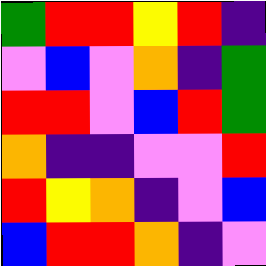[["green", "red", "red", "yellow", "red", "indigo"], ["violet", "blue", "violet", "orange", "indigo", "green"], ["red", "red", "violet", "blue", "red", "green"], ["orange", "indigo", "indigo", "violet", "violet", "red"], ["red", "yellow", "orange", "indigo", "violet", "blue"], ["blue", "red", "red", "orange", "indigo", "violet"]]